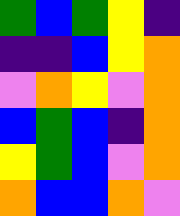[["green", "blue", "green", "yellow", "indigo"], ["indigo", "indigo", "blue", "yellow", "orange"], ["violet", "orange", "yellow", "violet", "orange"], ["blue", "green", "blue", "indigo", "orange"], ["yellow", "green", "blue", "violet", "orange"], ["orange", "blue", "blue", "orange", "violet"]]